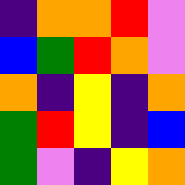[["indigo", "orange", "orange", "red", "violet"], ["blue", "green", "red", "orange", "violet"], ["orange", "indigo", "yellow", "indigo", "orange"], ["green", "red", "yellow", "indigo", "blue"], ["green", "violet", "indigo", "yellow", "orange"]]